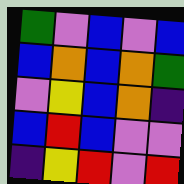[["green", "violet", "blue", "violet", "blue"], ["blue", "orange", "blue", "orange", "green"], ["violet", "yellow", "blue", "orange", "indigo"], ["blue", "red", "blue", "violet", "violet"], ["indigo", "yellow", "red", "violet", "red"]]